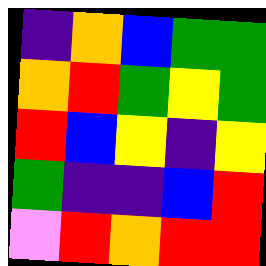[["indigo", "orange", "blue", "green", "green"], ["orange", "red", "green", "yellow", "green"], ["red", "blue", "yellow", "indigo", "yellow"], ["green", "indigo", "indigo", "blue", "red"], ["violet", "red", "orange", "red", "red"]]